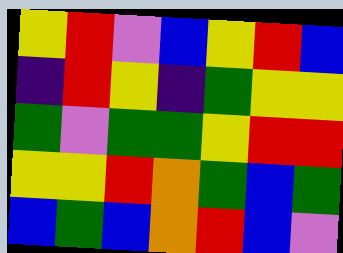[["yellow", "red", "violet", "blue", "yellow", "red", "blue"], ["indigo", "red", "yellow", "indigo", "green", "yellow", "yellow"], ["green", "violet", "green", "green", "yellow", "red", "red"], ["yellow", "yellow", "red", "orange", "green", "blue", "green"], ["blue", "green", "blue", "orange", "red", "blue", "violet"]]